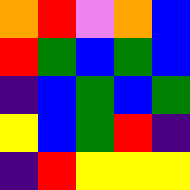[["orange", "red", "violet", "orange", "blue"], ["red", "green", "blue", "green", "blue"], ["indigo", "blue", "green", "blue", "green"], ["yellow", "blue", "green", "red", "indigo"], ["indigo", "red", "yellow", "yellow", "yellow"]]